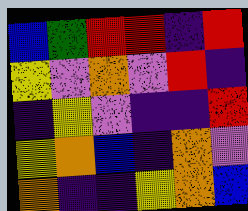[["blue", "green", "red", "red", "indigo", "red"], ["yellow", "violet", "orange", "violet", "red", "indigo"], ["indigo", "yellow", "violet", "indigo", "indigo", "red"], ["yellow", "orange", "blue", "indigo", "orange", "violet"], ["orange", "indigo", "indigo", "yellow", "orange", "blue"]]